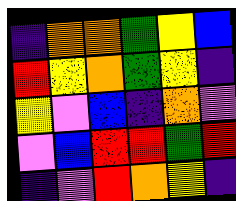[["indigo", "orange", "orange", "green", "yellow", "blue"], ["red", "yellow", "orange", "green", "yellow", "indigo"], ["yellow", "violet", "blue", "indigo", "orange", "violet"], ["violet", "blue", "red", "red", "green", "red"], ["indigo", "violet", "red", "orange", "yellow", "indigo"]]